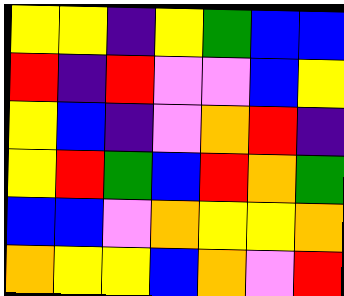[["yellow", "yellow", "indigo", "yellow", "green", "blue", "blue"], ["red", "indigo", "red", "violet", "violet", "blue", "yellow"], ["yellow", "blue", "indigo", "violet", "orange", "red", "indigo"], ["yellow", "red", "green", "blue", "red", "orange", "green"], ["blue", "blue", "violet", "orange", "yellow", "yellow", "orange"], ["orange", "yellow", "yellow", "blue", "orange", "violet", "red"]]